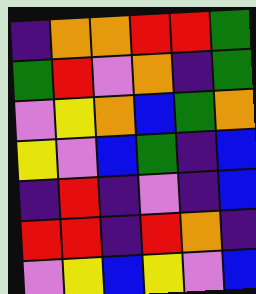[["indigo", "orange", "orange", "red", "red", "green"], ["green", "red", "violet", "orange", "indigo", "green"], ["violet", "yellow", "orange", "blue", "green", "orange"], ["yellow", "violet", "blue", "green", "indigo", "blue"], ["indigo", "red", "indigo", "violet", "indigo", "blue"], ["red", "red", "indigo", "red", "orange", "indigo"], ["violet", "yellow", "blue", "yellow", "violet", "blue"]]